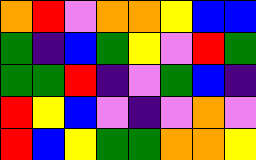[["orange", "red", "violet", "orange", "orange", "yellow", "blue", "blue"], ["green", "indigo", "blue", "green", "yellow", "violet", "red", "green"], ["green", "green", "red", "indigo", "violet", "green", "blue", "indigo"], ["red", "yellow", "blue", "violet", "indigo", "violet", "orange", "violet"], ["red", "blue", "yellow", "green", "green", "orange", "orange", "yellow"]]